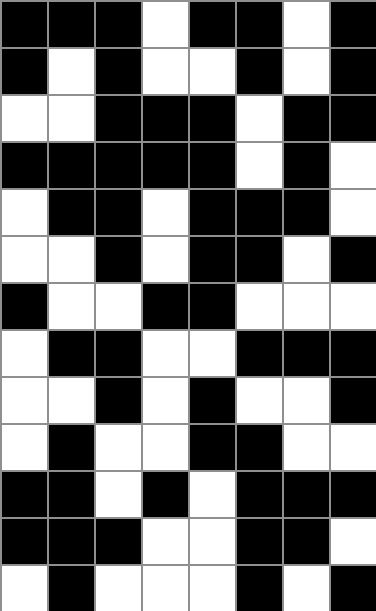[["black", "black", "black", "white", "black", "black", "white", "black"], ["black", "white", "black", "white", "white", "black", "white", "black"], ["white", "white", "black", "black", "black", "white", "black", "black"], ["black", "black", "black", "black", "black", "white", "black", "white"], ["white", "black", "black", "white", "black", "black", "black", "white"], ["white", "white", "black", "white", "black", "black", "white", "black"], ["black", "white", "white", "black", "black", "white", "white", "white"], ["white", "black", "black", "white", "white", "black", "black", "black"], ["white", "white", "black", "white", "black", "white", "white", "black"], ["white", "black", "white", "white", "black", "black", "white", "white"], ["black", "black", "white", "black", "white", "black", "black", "black"], ["black", "black", "black", "white", "white", "black", "black", "white"], ["white", "black", "white", "white", "white", "black", "white", "black"]]